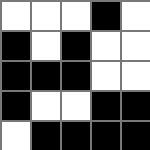[["white", "white", "white", "black", "white"], ["black", "white", "black", "white", "white"], ["black", "black", "black", "white", "white"], ["black", "white", "white", "black", "black"], ["white", "black", "black", "black", "black"]]